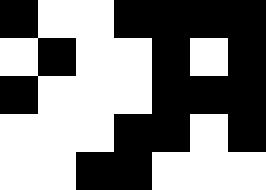[["black", "white", "white", "black", "black", "black", "black"], ["white", "black", "white", "white", "black", "white", "black"], ["black", "white", "white", "white", "black", "black", "black"], ["white", "white", "white", "black", "black", "white", "black"], ["white", "white", "black", "black", "white", "white", "white"]]